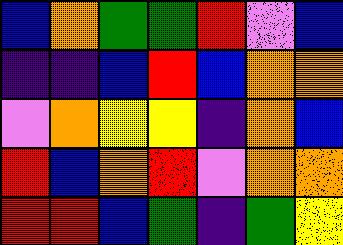[["blue", "orange", "green", "green", "red", "violet", "blue"], ["indigo", "indigo", "blue", "red", "blue", "orange", "orange"], ["violet", "orange", "yellow", "yellow", "indigo", "orange", "blue"], ["red", "blue", "orange", "red", "violet", "orange", "orange"], ["red", "red", "blue", "green", "indigo", "green", "yellow"]]